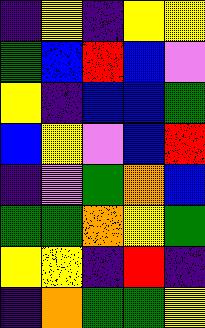[["indigo", "yellow", "indigo", "yellow", "yellow"], ["green", "blue", "red", "blue", "violet"], ["yellow", "indigo", "blue", "blue", "green"], ["blue", "yellow", "violet", "blue", "red"], ["indigo", "violet", "green", "orange", "blue"], ["green", "green", "orange", "yellow", "green"], ["yellow", "yellow", "indigo", "red", "indigo"], ["indigo", "orange", "green", "green", "yellow"]]